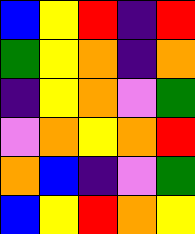[["blue", "yellow", "red", "indigo", "red"], ["green", "yellow", "orange", "indigo", "orange"], ["indigo", "yellow", "orange", "violet", "green"], ["violet", "orange", "yellow", "orange", "red"], ["orange", "blue", "indigo", "violet", "green"], ["blue", "yellow", "red", "orange", "yellow"]]